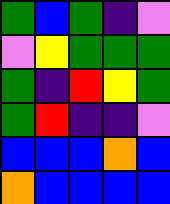[["green", "blue", "green", "indigo", "violet"], ["violet", "yellow", "green", "green", "green"], ["green", "indigo", "red", "yellow", "green"], ["green", "red", "indigo", "indigo", "violet"], ["blue", "blue", "blue", "orange", "blue"], ["orange", "blue", "blue", "blue", "blue"]]